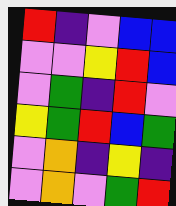[["red", "indigo", "violet", "blue", "blue"], ["violet", "violet", "yellow", "red", "blue"], ["violet", "green", "indigo", "red", "violet"], ["yellow", "green", "red", "blue", "green"], ["violet", "orange", "indigo", "yellow", "indigo"], ["violet", "orange", "violet", "green", "red"]]